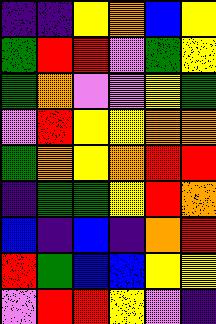[["indigo", "indigo", "yellow", "orange", "blue", "yellow"], ["green", "red", "red", "violet", "green", "yellow"], ["green", "orange", "violet", "violet", "yellow", "green"], ["violet", "red", "yellow", "yellow", "orange", "orange"], ["green", "orange", "yellow", "orange", "red", "red"], ["indigo", "green", "green", "yellow", "red", "orange"], ["blue", "indigo", "blue", "indigo", "orange", "red"], ["red", "green", "blue", "blue", "yellow", "yellow"], ["violet", "red", "red", "yellow", "violet", "indigo"]]